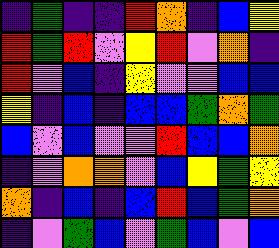[["indigo", "green", "indigo", "indigo", "red", "orange", "indigo", "blue", "yellow"], ["red", "green", "red", "violet", "yellow", "red", "violet", "orange", "indigo"], ["red", "violet", "blue", "indigo", "yellow", "violet", "violet", "blue", "blue"], ["yellow", "indigo", "blue", "indigo", "blue", "blue", "green", "orange", "green"], ["blue", "violet", "blue", "violet", "violet", "red", "blue", "blue", "orange"], ["indigo", "violet", "orange", "orange", "violet", "blue", "yellow", "green", "yellow"], ["orange", "indigo", "blue", "indigo", "blue", "red", "blue", "green", "orange"], ["indigo", "violet", "green", "blue", "violet", "green", "blue", "violet", "blue"]]